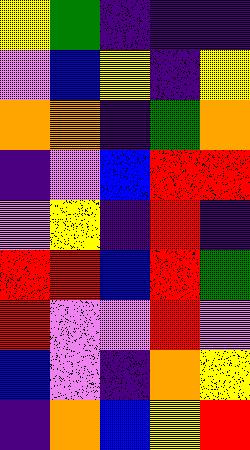[["yellow", "green", "indigo", "indigo", "indigo"], ["violet", "blue", "yellow", "indigo", "yellow"], ["orange", "orange", "indigo", "green", "orange"], ["indigo", "violet", "blue", "red", "red"], ["violet", "yellow", "indigo", "red", "indigo"], ["red", "red", "blue", "red", "green"], ["red", "violet", "violet", "red", "violet"], ["blue", "violet", "indigo", "orange", "yellow"], ["indigo", "orange", "blue", "yellow", "red"]]